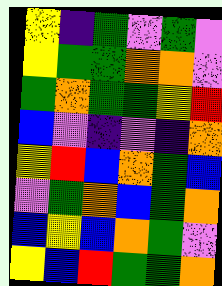[["yellow", "indigo", "green", "violet", "green", "violet"], ["yellow", "green", "green", "orange", "orange", "violet"], ["green", "orange", "green", "green", "yellow", "red"], ["blue", "violet", "indigo", "violet", "indigo", "orange"], ["yellow", "red", "blue", "orange", "green", "blue"], ["violet", "green", "orange", "blue", "green", "orange"], ["blue", "yellow", "blue", "orange", "green", "violet"], ["yellow", "blue", "red", "green", "green", "orange"]]